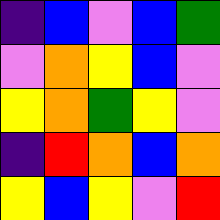[["indigo", "blue", "violet", "blue", "green"], ["violet", "orange", "yellow", "blue", "violet"], ["yellow", "orange", "green", "yellow", "violet"], ["indigo", "red", "orange", "blue", "orange"], ["yellow", "blue", "yellow", "violet", "red"]]